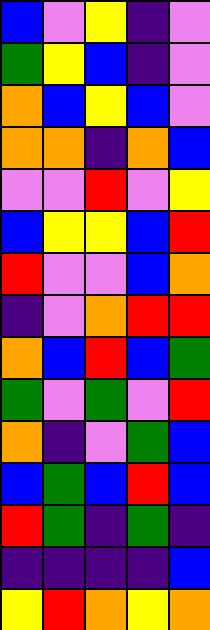[["blue", "violet", "yellow", "indigo", "violet"], ["green", "yellow", "blue", "indigo", "violet"], ["orange", "blue", "yellow", "blue", "violet"], ["orange", "orange", "indigo", "orange", "blue"], ["violet", "violet", "red", "violet", "yellow"], ["blue", "yellow", "yellow", "blue", "red"], ["red", "violet", "violet", "blue", "orange"], ["indigo", "violet", "orange", "red", "red"], ["orange", "blue", "red", "blue", "green"], ["green", "violet", "green", "violet", "red"], ["orange", "indigo", "violet", "green", "blue"], ["blue", "green", "blue", "red", "blue"], ["red", "green", "indigo", "green", "indigo"], ["indigo", "indigo", "indigo", "indigo", "blue"], ["yellow", "red", "orange", "yellow", "orange"]]